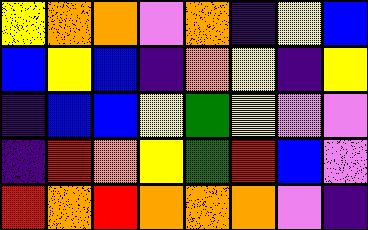[["yellow", "orange", "orange", "violet", "orange", "indigo", "yellow", "blue"], ["blue", "yellow", "blue", "indigo", "orange", "yellow", "indigo", "yellow"], ["indigo", "blue", "blue", "yellow", "green", "yellow", "violet", "violet"], ["indigo", "red", "orange", "yellow", "green", "red", "blue", "violet"], ["red", "orange", "red", "orange", "orange", "orange", "violet", "indigo"]]